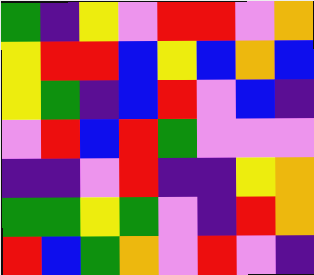[["green", "indigo", "yellow", "violet", "red", "red", "violet", "orange"], ["yellow", "red", "red", "blue", "yellow", "blue", "orange", "blue"], ["yellow", "green", "indigo", "blue", "red", "violet", "blue", "indigo"], ["violet", "red", "blue", "red", "green", "violet", "violet", "violet"], ["indigo", "indigo", "violet", "red", "indigo", "indigo", "yellow", "orange"], ["green", "green", "yellow", "green", "violet", "indigo", "red", "orange"], ["red", "blue", "green", "orange", "violet", "red", "violet", "indigo"]]